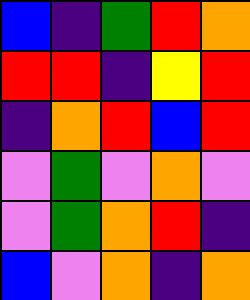[["blue", "indigo", "green", "red", "orange"], ["red", "red", "indigo", "yellow", "red"], ["indigo", "orange", "red", "blue", "red"], ["violet", "green", "violet", "orange", "violet"], ["violet", "green", "orange", "red", "indigo"], ["blue", "violet", "orange", "indigo", "orange"]]